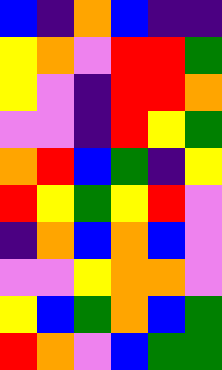[["blue", "indigo", "orange", "blue", "indigo", "indigo"], ["yellow", "orange", "violet", "red", "red", "green"], ["yellow", "violet", "indigo", "red", "red", "orange"], ["violet", "violet", "indigo", "red", "yellow", "green"], ["orange", "red", "blue", "green", "indigo", "yellow"], ["red", "yellow", "green", "yellow", "red", "violet"], ["indigo", "orange", "blue", "orange", "blue", "violet"], ["violet", "violet", "yellow", "orange", "orange", "violet"], ["yellow", "blue", "green", "orange", "blue", "green"], ["red", "orange", "violet", "blue", "green", "green"]]